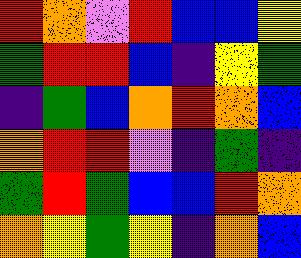[["red", "orange", "violet", "red", "blue", "blue", "yellow"], ["green", "red", "red", "blue", "indigo", "yellow", "green"], ["indigo", "green", "blue", "orange", "red", "orange", "blue"], ["orange", "red", "red", "violet", "indigo", "green", "indigo"], ["green", "red", "green", "blue", "blue", "red", "orange"], ["orange", "yellow", "green", "yellow", "indigo", "orange", "blue"]]